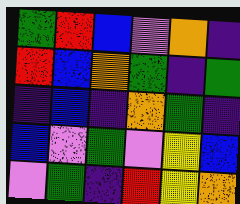[["green", "red", "blue", "violet", "orange", "indigo"], ["red", "blue", "orange", "green", "indigo", "green"], ["indigo", "blue", "indigo", "orange", "green", "indigo"], ["blue", "violet", "green", "violet", "yellow", "blue"], ["violet", "green", "indigo", "red", "yellow", "orange"]]